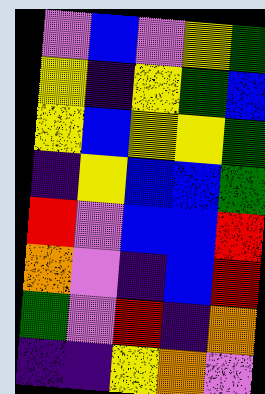[["violet", "blue", "violet", "yellow", "green"], ["yellow", "indigo", "yellow", "green", "blue"], ["yellow", "blue", "yellow", "yellow", "green"], ["indigo", "yellow", "blue", "blue", "green"], ["red", "violet", "blue", "blue", "red"], ["orange", "violet", "indigo", "blue", "red"], ["green", "violet", "red", "indigo", "orange"], ["indigo", "indigo", "yellow", "orange", "violet"]]